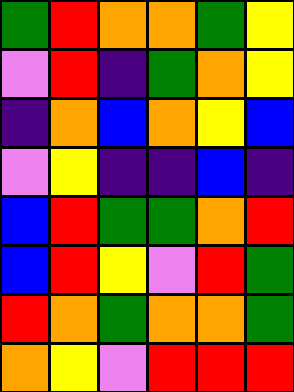[["green", "red", "orange", "orange", "green", "yellow"], ["violet", "red", "indigo", "green", "orange", "yellow"], ["indigo", "orange", "blue", "orange", "yellow", "blue"], ["violet", "yellow", "indigo", "indigo", "blue", "indigo"], ["blue", "red", "green", "green", "orange", "red"], ["blue", "red", "yellow", "violet", "red", "green"], ["red", "orange", "green", "orange", "orange", "green"], ["orange", "yellow", "violet", "red", "red", "red"]]